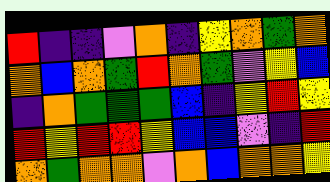[["red", "indigo", "indigo", "violet", "orange", "indigo", "yellow", "orange", "green", "orange"], ["orange", "blue", "orange", "green", "red", "orange", "green", "violet", "yellow", "blue"], ["indigo", "orange", "green", "green", "green", "blue", "indigo", "yellow", "red", "yellow"], ["red", "yellow", "red", "red", "yellow", "blue", "blue", "violet", "indigo", "red"], ["orange", "green", "orange", "orange", "violet", "orange", "blue", "orange", "orange", "yellow"]]